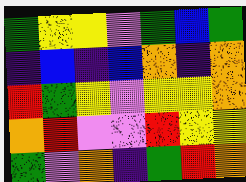[["green", "yellow", "yellow", "violet", "green", "blue", "green"], ["indigo", "blue", "indigo", "blue", "orange", "indigo", "orange"], ["red", "green", "yellow", "violet", "yellow", "yellow", "orange"], ["orange", "red", "violet", "violet", "red", "yellow", "yellow"], ["green", "violet", "orange", "indigo", "green", "red", "orange"]]